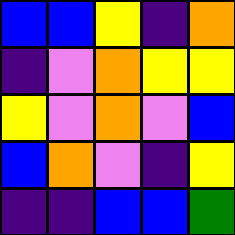[["blue", "blue", "yellow", "indigo", "orange"], ["indigo", "violet", "orange", "yellow", "yellow"], ["yellow", "violet", "orange", "violet", "blue"], ["blue", "orange", "violet", "indigo", "yellow"], ["indigo", "indigo", "blue", "blue", "green"]]